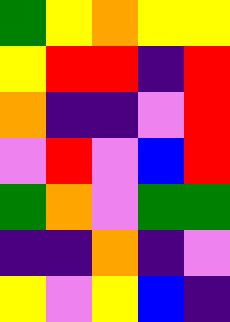[["green", "yellow", "orange", "yellow", "yellow"], ["yellow", "red", "red", "indigo", "red"], ["orange", "indigo", "indigo", "violet", "red"], ["violet", "red", "violet", "blue", "red"], ["green", "orange", "violet", "green", "green"], ["indigo", "indigo", "orange", "indigo", "violet"], ["yellow", "violet", "yellow", "blue", "indigo"]]